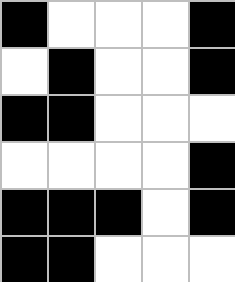[["black", "white", "white", "white", "black"], ["white", "black", "white", "white", "black"], ["black", "black", "white", "white", "white"], ["white", "white", "white", "white", "black"], ["black", "black", "black", "white", "black"], ["black", "black", "white", "white", "white"]]